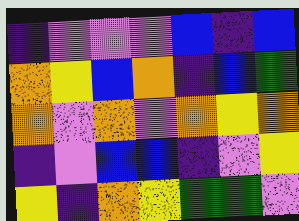[["indigo", "violet", "violet", "violet", "blue", "indigo", "blue"], ["orange", "yellow", "blue", "orange", "indigo", "blue", "green"], ["orange", "violet", "orange", "violet", "orange", "yellow", "orange"], ["indigo", "violet", "blue", "blue", "indigo", "violet", "yellow"], ["yellow", "indigo", "orange", "yellow", "green", "green", "violet"]]